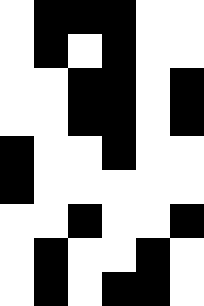[["white", "black", "black", "black", "white", "white"], ["white", "black", "white", "black", "white", "white"], ["white", "white", "black", "black", "white", "black"], ["white", "white", "black", "black", "white", "black"], ["black", "white", "white", "black", "white", "white"], ["black", "white", "white", "white", "white", "white"], ["white", "white", "black", "white", "white", "black"], ["white", "black", "white", "white", "black", "white"], ["white", "black", "white", "black", "black", "white"]]